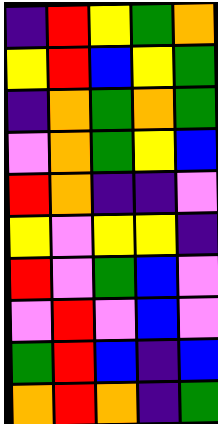[["indigo", "red", "yellow", "green", "orange"], ["yellow", "red", "blue", "yellow", "green"], ["indigo", "orange", "green", "orange", "green"], ["violet", "orange", "green", "yellow", "blue"], ["red", "orange", "indigo", "indigo", "violet"], ["yellow", "violet", "yellow", "yellow", "indigo"], ["red", "violet", "green", "blue", "violet"], ["violet", "red", "violet", "blue", "violet"], ["green", "red", "blue", "indigo", "blue"], ["orange", "red", "orange", "indigo", "green"]]